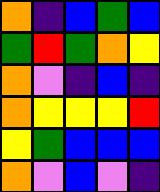[["orange", "indigo", "blue", "green", "blue"], ["green", "red", "green", "orange", "yellow"], ["orange", "violet", "indigo", "blue", "indigo"], ["orange", "yellow", "yellow", "yellow", "red"], ["yellow", "green", "blue", "blue", "blue"], ["orange", "violet", "blue", "violet", "indigo"]]